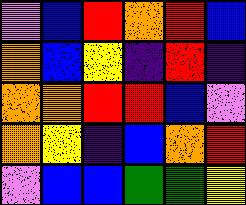[["violet", "blue", "red", "orange", "red", "blue"], ["orange", "blue", "yellow", "indigo", "red", "indigo"], ["orange", "orange", "red", "red", "blue", "violet"], ["orange", "yellow", "indigo", "blue", "orange", "red"], ["violet", "blue", "blue", "green", "green", "yellow"]]